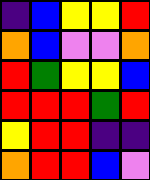[["indigo", "blue", "yellow", "yellow", "red"], ["orange", "blue", "violet", "violet", "orange"], ["red", "green", "yellow", "yellow", "blue"], ["red", "red", "red", "green", "red"], ["yellow", "red", "red", "indigo", "indigo"], ["orange", "red", "red", "blue", "violet"]]